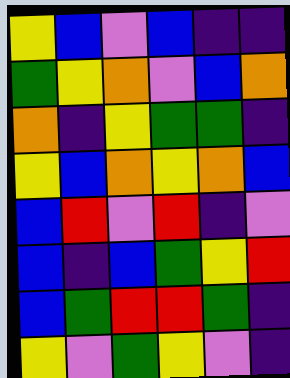[["yellow", "blue", "violet", "blue", "indigo", "indigo"], ["green", "yellow", "orange", "violet", "blue", "orange"], ["orange", "indigo", "yellow", "green", "green", "indigo"], ["yellow", "blue", "orange", "yellow", "orange", "blue"], ["blue", "red", "violet", "red", "indigo", "violet"], ["blue", "indigo", "blue", "green", "yellow", "red"], ["blue", "green", "red", "red", "green", "indigo"], ["yellow", "violet", "green", "yellow", "violet", "indigo"]]